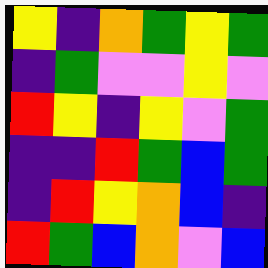[["yellow", "indigo", "orange", "green", "yellow", "green"], ["indigo", "green", "violet", "violet", "yellow", "violet"], ["red", "yellow", "indigo", "yellow", "violet", "green"], ["indigo", "indigo", "red", "green", "blue", "green"], ["indigo", "red", "yellow", "orange", "blue", "indigo"], ["red", "green", "blue", "orange", "violet", "blue"]]